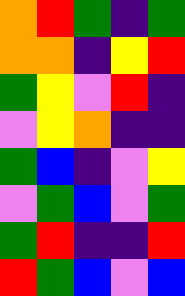[["orange", "red", "green", "indigo", "green"], ["orange", "orange", "indigo", "yellow", "red"], ["green", "yellow", "violet", "red", "indigo"], ["violet", "yellow", "orange", "indigo", "indigo"], ["green", "blue", "indigo", "violet", "yellow"], ["violet", "green", "blue", "violet", "green"], ["green", "red", "indigo", "indigo", "red"], ["red", "green", "blue", "violet", "blue"]]